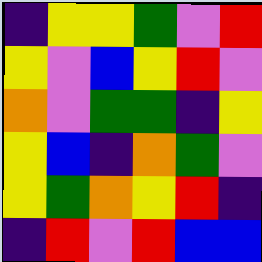[["indigo", "yellow", "yellow", "green", "violet", "red"], ["yellow", "violet", "blue", "yellow", "red", "violet"], ["orange", "violet", "green", "green", "indigo", "yellow"], ["yellow", "blue", "indigo", "orange", "green", "violet"], ["yellow", "green", "orange", "yellow", "red", "indigo"], ["indigo", "red", "violet", "red", "blue", "blue"]]